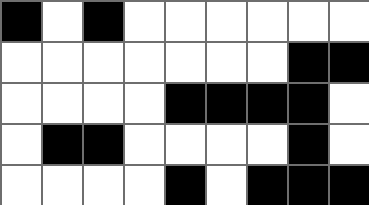[["black", "white", "black", "white", "white", "white", "white", "white", "white"], ["white", "white", "white", "white", "white", "white", "white", "black", "black"], ["white", "white", "white", "white", "black", "black", "black", "black", "white"], ["white", "black", "black", "white", "white", "white", "white", "black", "white"], ["white", "white", "white", "white", "black", "white", "black", "black", "black"]]